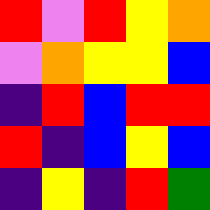[["red", "violet", "red", "yellow", "orange"], ["violet", "orange", "yellow", "yellow", "blue"], ["indigo", "red", "blue", "red", "red"], ["red", "indigo", "blue", "yellow", "blue"], ["indigo", "yellow", "indigo", "red", "green"]]